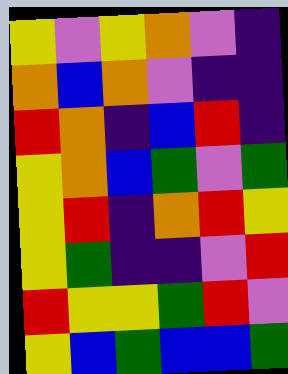[["yellow", "violet", "yellow", "orange", "violet", "indigo"], ["orange", "blue", "orange", "violet", "indigo", "indigo"], ["red", "orange", "indigo", "blue", "red", "indigo"], ["yellow", "orange", "blue", "green", "violet", "green"], ["yellow", "red", "indigo", "orange", "red", "yellow"], ["yellow", "green", "indigo", "indigo", "violet", "red"], ["red", "yellow", "yellow", "green", "red", "violet"], ["yellow", "blue", "green", "blue", "blue", "green"]]